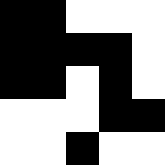[["black", "black", "white", "white", "white"], ["black", "black", "black", "black", "white"], ["black", "black", "white", "black", "white"], ["white", "white", "white", "black", "black"], ["white", "white", "black", "white", "white"]]